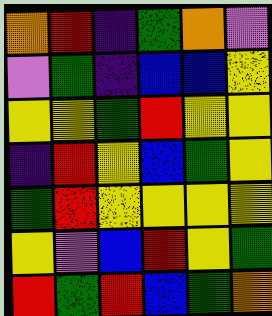[["orange", "red", "indigo", "green", "orange", "violet"], ["violet", "green", "indigo", "blue", "blue", "yellow"], ["yellow", "yellow", "green", "red", "yellow", "yellow"], ["indigo", "red", "yellow", "blue", "green", "yellow"], ["green", "red", "yellow", "yellow", "yellow", "yellow"], ["yellow", "violet", "blue", "red", "yellow", "green"], ["red", "green", "red", "blue", "green", "orange"]]